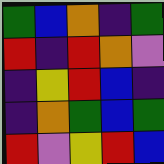[["green", "blue", "orange", "indigo", "green"], ["red", "indigo", "red", "orange", "violet"], ["indigo", "yellow", "red", "blue", "indigo"], ["indigo", "orange", "green", "blue", "green"], ["red", "violet", "yellow", "red", "blue"]]